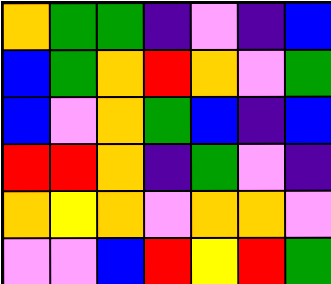[["orange", "green", "green", "indigo", "violet", "indigo", "blue"], ["blue", "green", "orange", "red", "orange", "violet", "green"], ["blue", "violet", "orange", "green", "blue", "indigo", "blue"], ["red", "red", "orange", "indigo", "green", "violet", "indigo"], ["orange", "yellow", "orange", "violet", "orange", "orange", "violet"], ["violet", "violet", "blue", "red", "yellow", "red", "green"]]